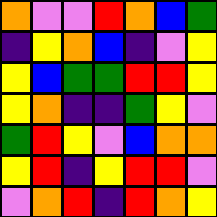[["orange", "violet", "violet", "red", "orange", "blue", "green"], ["indigo", "yellow", "orange", "blue", "indigo", "violet", "yellow"], ["yellow", "blue", "green", "green", "red", "red", "yellow"], ["yellow", "orange", "indigo", "indigo", "green", "yellow", "violet"], ["green", "red", "yellow", "violet", "blue", "orange", "orange"], ["yellow", "red", "indigo", "yellow", "red", "red", "violet"], ["violet", "orange", "red", "indigo", "red", "orange", "yellow"]]